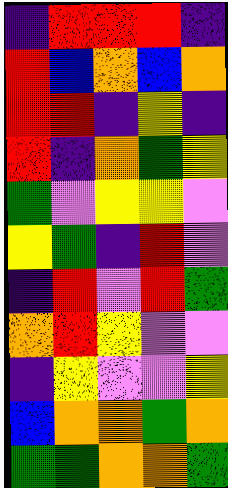[["indigo", "red", "red", "red", "indigo"], ["red", "blue", "orange", "blue", "orange"], ["red", "red", "indigo", "yellow", "indigo"], ["red", "indigo", "orange", "green", "yellow"], ["green", "violet", "yellow", "yellow", "violet"], ["yellow", "green", "indigo", "red", "violet"], ["indigo", "red", "violet", "red", "green"], ["orange", "red", "yellow", "violet", "violet"], ["indigo", "yellow", "violet", "violet", "yellow"], ["blue", "orange", "orange", "green", "orange"], ["green", "green", "orange", "orange", "green"]]